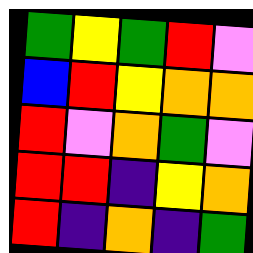[["green", "yellow", "green", "red", "violet"], ["blue", "red", "yellow", "orange", "orange"], ["red", "violet", "orange", "green", "violet"], ["red", "red", "indigo", "yellow", "orange"], ["red", "indigo", "orange", "indigo", "green"]]